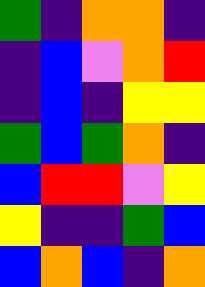[["green", "indigo", "orange", "orange", "indigo"], ["indigo", "blue", "violet", "orange", "red"], ["indigo", "blue", "indigo", "yellow", "yellow"], ["green", "blue", "green", "orange", "indigo"], ["blue", "red", "red", "violet", "yellow"], ["yellow", "indigo", "indigo", "green", "blue"], ["blue", "orange", "blue", "indigo", "orange"]]